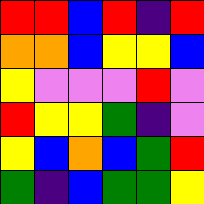[["red", "red", "blue", "red", "indigo", "red"], ["orange", "orange", "blue", "yellow", "yellow", "blue"], ["yellow", "violet", "violet", "violet", "red", "violet"], ["red", "yellow", "yellow", "green", "indigo", "violet"], ["yellow", "blue", "orange", "blue", "green", "red"], ["green", "indigo", "blue", "green", "green", "yellow"]]